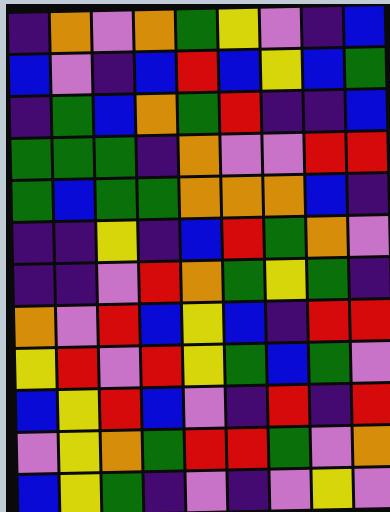[["indigo", "orange", "violet", "orange", "green", "yellow", "violet", "indigo", "blue"], ["blue", "violet", "indigo", "blue", "red", "blue", "yellow", "blue", "green"], ["indigo", "green", "blue", "orange", "green", "red", "indigo", "indigo", "blue"], ["green", "green", "green", "indigo", "orange", "violet", "violet", "red", "red"], ["green", "blue", "green", "green", "orange", "orange", "orange", "blue", "indigo"], ["indigo", "indigo", "yellow", "indigo", "blue", "red", "green", "orange", "violet"], ["indigo", "indigo", "violet", "red", "orange", "green", "yellow", "green", "indigo"], ["orange", "violet", "red", "blue", "yellow", "blue", "indigo", "red", "red"], ["yellow", "red", "violet", "red", "yellow", "green", "blue", "green", "violet"], ["blue", "yellow", "red", "blue", "violet", "indigo", "red", "indigo", "red"], ["violet", "yellow", "orange", "green", "red", "red", "green", "violet", "orange"], ["blue", "yellow", "green", "indigo", "violet", "indigo", "violet", "yellow", "violet"]]